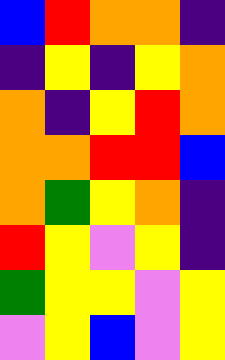[["blue", "red", "orange", "orange", "indigo"], ["indigo", "yellow", "indigo", "yellow", "orange"], ["orange", "indigo", "yellow", "red", "orange"], ["orange", "orange", "red", "red", "blue"], ["orange", "green", "yellow", "orange", "indigo"], ["red", "yellow", "violet", "yellow", "indigo"], ["green", "yellow", "yellow", "violet", "yellow"], ["violet", "yellow", "blue", "violet", "yellow"]]